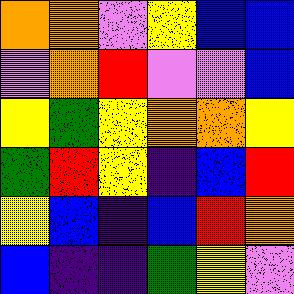[["orange", "orange", "violet", "yellow", "blue", "blue"], ["violet", "orange", "red", "violet", "violet", "blue"], ["yellow", "green", "yellow", "orange", "orange", "yellow"], ["green", "red", "yellow", "indigo", "blue", "red"], ["yellow", "blue", "indigo", "blue", "red", "orange"], ["blue", "indigo", "indigo", "green", "yellow", "violet"]]